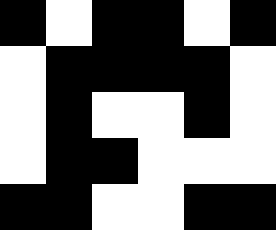[["black", "white", "black", "black", "white", "black"], ["white", "black", "black", "black", "black", "white"], ["white", "black", "white", "white", "black", "white"], ["white", "black", "black", "white", "white", "white"], ["black", "black", "white", "white", "black", "black"]]